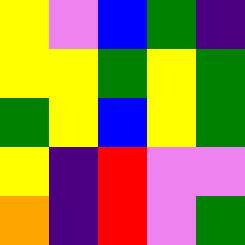[["yellow", "violet", "blue", "green", "indigo"], ["yellow", "yellow", "green", "yellow", "green"], ["green", "yellow", "blue", "yellow", "green"], ["yellow", "indigo", "red", "violet", "violet"], ["orange", "indigo", "red", "violet", "green"]]